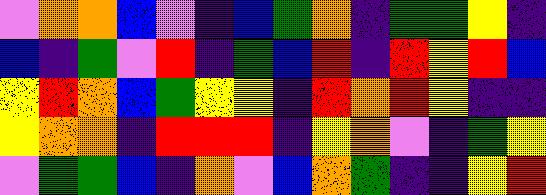[["violet", "orange", "orange", "blue", "violet", "indigo", "blue", "green", "orange", "indigo", "green", "green", "yellow", "indigo"], ["blue", "indigo", "green", "violet", "red", "indigo", "green", "blue", "red", "indigo", "red", "yellow", "red", "blue"], ["yellow", "red", "orange", "blue", "green", "yellow", "yellow", "indigo", "red", "orange", "red", "yellow", "indigo", "indigo"], ["yellow", "orange", "orange", "indigo", "red", "red", "red", "indigo", "yellow", "orange", "violet", "indigo", "green", "yellow"], ["violet", "green", "green", "blue", "indigo", "orange", "violet", "blue", "orange", "green", "indigo", "indigo", "yellow", "red"]]